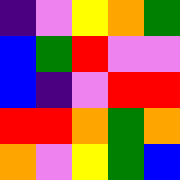[["indigo", "violet", "yellow", "orange", "green"], ["blue", "green", "red", "violet", "violet"], ["blue", "indigo", "violet", "red", "red"], ["red", "red", "orange", "green", "orange"], ["orange", "violet", "yellow", "green", "blue"]]